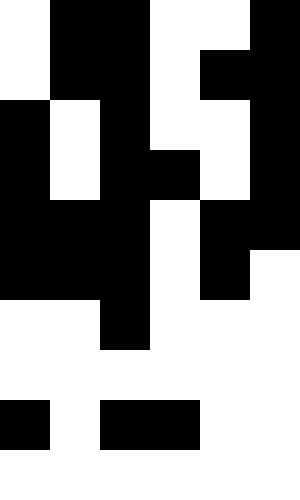[["white", "black", "black", "white", "white", "black"], ["white", "black", "black", "white", "black", "black"], ["black", "white", "black", "white", "white", "black"], ["black", "white", "black", "black", "white", "black"], ["black", "black", "black", "white", "black", "black"], ["black", "black", "black", "white", "black", "white"], ["white", "white", "black", "white", "white", "white"], ["white", "white", "white", "white", "white", "white"], ["black", "white", "black", "black", "white", "white"], ["white", "white", "white", "white", "white", "white"]]